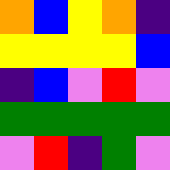[["orange", "blue", "yellow", "orange", "indigo"], ["yellow", "yellow", "yellow", "yellow", "blue"], ["indigo", "blue", "violet", "red", "violet"], ["green", "green", "green", "green", "green"], ["violet", "red", "indigo", "green", "violet"]]